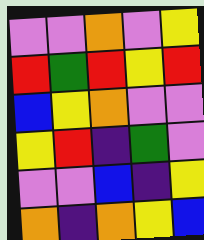[["violet", "violet", "orange", "violet", "yellow"], ["red", "green", "red", "yellow", "red"], ["blue", "yellow", "orange", "violet", "violet"], ["yellow", "red", "indigo", "green", "violet"], ["violet", "violet", "blue", "indigo", "yellow"], ["orange", "indigo", "orange", "yellow", "blue"]]